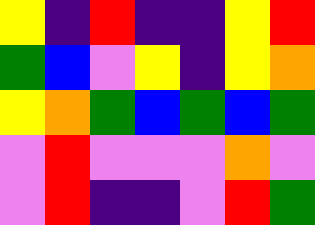[["yellow", "indigo", "red", "indigo", "indigo", "yellow", "red"], ["green", "blue", "violet", "yellow", "indigo", "yellow", "orange"], ["yellow", "orange", "green", "blue", "green", "blue", "green"], ["violet", "red", "violet", "violet", "violet", "orange", "violet"], ["violet", "red", "indigo", "indigo", "violet", "red", "green"]]